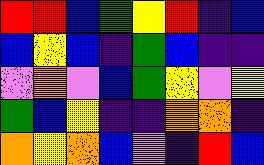[["red", "red", "blue", "green", "yellow", "red", "indigo", "blue"], ["blue", "yellow", "blue", "indigo", "green", "blue", "indigo", "indigo"], ["violet", "orange", "violet", "blue", "green", "yellow", "violet", "yellow"], ["green", "blue", "yellow", "indigo", "indigo", "orange", "orange", "indigo"], ["orange", "yellow", "orange", "blue", "violet", "indigo", "red", "blue"]]